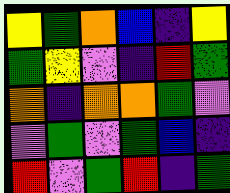[["yellow", "green", "orange", "blue", "indigo", "yellow"], ["green", "yellow", "violet", "indigo", "red", "green"], ["orange", "indigo", "orange", "orange", "green", "violet"], ["violet", "green", "violet", "green", "blue", "indigo"], ["red", "violet", "green", "red", "indigo", "green"]]